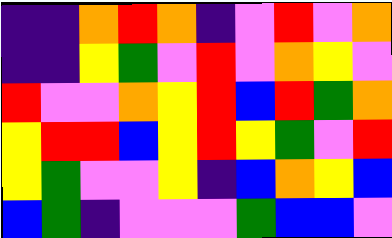[["indigo", "indigo", "orange", "red", "orange", "indigo", "violet", "red", "violet", "orange"], ["indigo", "indigo", "yellow", "green", "violet", "red", "violet", "orange", "yellow", "violet"], ["red", "violet", "violet", "orange", "yellow", "red", "blue", "red", "green", "orange"], ["yellow", "red", "red", "blue", "yellow", "red", "yellow", "green", "violet", "red"], ["yellow", "green", "violet", "violet", "yellow", "indigo", "blue", "orange", "yellow", "blue"], ["blue", "green", "indigo", "violet", "violet", "violet", "green", "blue", "blue", "violet"]]